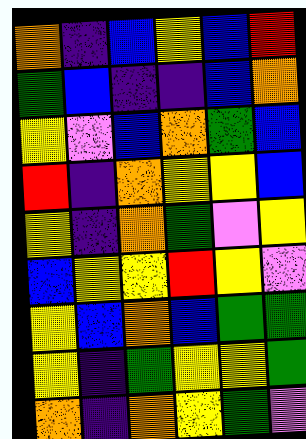[["orange", "indigo", "blue", "yellow", "blue", "red"], ["green", "blue", "indigo", "indigo", "blue", "orange"], ["yellow", "violet", "blue", "orange", "green", "blue"], ["red", "indigo", "orange", "yellow", "yellow", "blue"], ["yellow", "indigo", "orange", "green", "violet", "yellow"], ["blue", "yellow", "yellow", "red", "yellow", "violet"], ["yellow", "blue", "orange", "blue", "green", "green"], ["yellow", "indigo", "green", "yellow", "yellow", "green"], ["orange", "indigo", "orange", "yellow", "green", "violet"]]